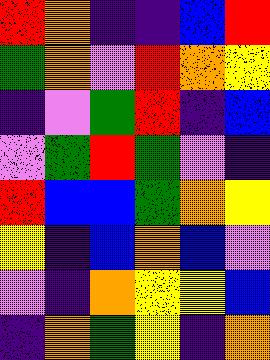[["red", "orange", "indigo", "indigo", "blue", "red"], ["green", "orange", "violet", "red", "orange", "yellow"], ["indigo", "violet", "green", "red", "indigo", "blue"], ["violet", "green", "red", "green", "violet", "indigo"], ["red", "blue", "blue", "green", "orange", "yellow"], ["yellow", "indigo", "blue", "orange", "blue", "violet"], ["violet", "indigo", "orange", "yellow", "yellow", "blue"], ["indigo", "orange", "green", "yellow", "indigo", "orange"]]